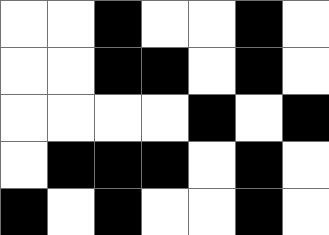[["white", "white", "black", "white", "white", "black", "white"], ["white", "white", "black", "black", "white", "black", "white"], ["white", "white", "white", "white", "black", "white", "black"], ["white", "black", "black", "black", "white", "black", "white"], ["black", "white", "black", "white", "white", "black", "white"]]